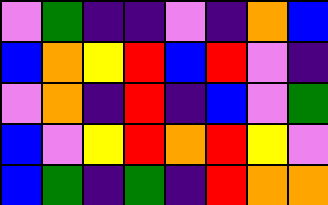[["violet", "green", "indigo", "indigo", "violet", "indigo", "orange", "blue"], ["blue", "orange", "yellow", "red", "blue", "red", "violet", "indigo"], ["violet", "orange", "indigo", "red", "indigo", "blue", "violet", "green"], ["blue", "violet", "yellow", "red", "orange", "red", "yellow", "violet"], ["blue", "green", "indigo", "green", "indigo", "red", "orange", "orange"]]